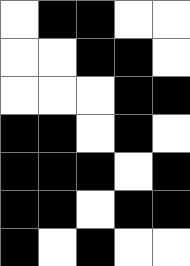[["white", "black", "black", "white", "white"], ["white", "white", "black", "black", "white"], ["white", "white", "white", "black", "black"], ["black", "black", "white", "black", "white"], ["black", "black", "black", "white", "black"], ["black", "black", "white", "black", "black"], ["black", "white", "black", "white", "white"]]